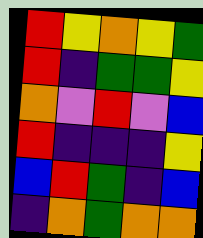[["red", "yellow", "orange", "yellow", "green"], ["red", "indigo", "green", "green", "yellow"], ["orange", "violet", "red", "violet", "blue"], ["red", "indigo", "indigo", "indigo", "yellow"], ["blue", "red", "green", "indigo", "blue"], ["indigo", "orange", "green", "orange", "orange"]]